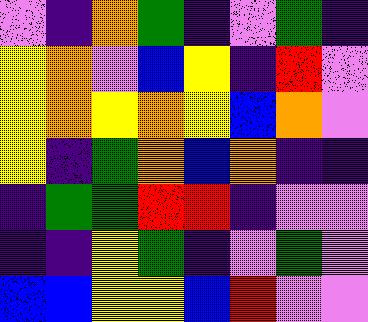[["violet", "indigo", "orange", "green", "indigo", "violet", "green", "indigo"], ["yellow", "orange", "violet", "blue", "yellow", "indigo", "red", "violet"], ["yellow", "orange", "yellow", "orange", "yellow", "blue", "orange", "violet"], ["yellow", "indigo", "green", "orange", "blue", "orange", "indigo", "indigo"], ["indigo", "green", "green", "red", "red", "indigo", "violet", "violet"], ["indigo", "indigo", "yellow", "green", "indigo", "violet", "green", "violet"], ["blue", "blue", "yellow", "yellow", "blue", "red", "violet", "violet"]]